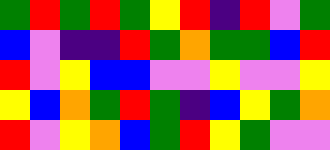[["green", "red", "green", "red", "green", "yellow", "red", "indigo", "red", "violet", "green"], ["blue", "violet", "indigo", "indigo", "red", "green", "orange", "green", "green", "blue", "red"], ["red", "violet", "yellow", "blue", "blue", "violet", "violet", "yellow", "violet", "violet", "yellow"], ["yellow", "blue", "orange", "green", "red", "green", "indigo", "blue", "yellow", "green", "orange"], ["red", "violet", "yellow", "orange", "blue", "green", "red", "yellow", "green", "violet", "violet"]]